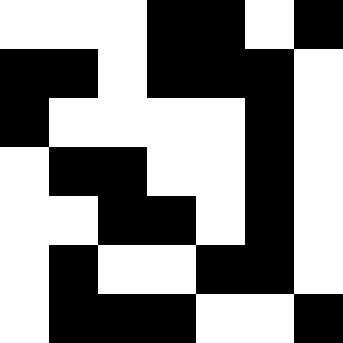[["white", "white", "white", "black", "black", "white", "black"], ["black", "black", "white", "black", "black", "black", "white"], ["black", "white", "white", "white", "white", "black", "white"], ["white", "black", "black", "white", "white", "black", "white"], ["white", "white", "black", "black", "white", "black", "white"], ["white", "black", "white", "white", "black", "black", "white"], ["white", "black", "black", "black", "white", "white", "black"]]